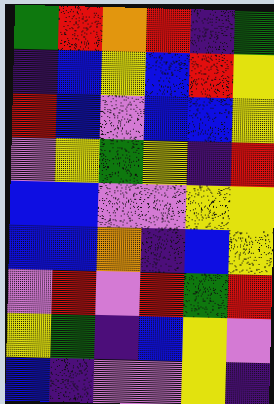[["green", "red", "orange", "red", "indigo", "green"], ["indigo", "blue", "yellow", "blue", "red", "yellow"], ["red", "blue", "violet", "blue", "blue", "yellow"], ["violet", "yellow", "green", "yellow", "indigo", "red"], ["blue", "blue", "violet", "violet", "yellow", "yellow"], ["blue", "blue", "orange", "indigo", "blue", "yellow"], ["violet", "red", "violet", "red", "green", "red"], ["yellow", "green", "indigo", "blue", "yellow", "violet"], ["blue", "indigo", "violet", "violet", "yellow", "indigo"]]